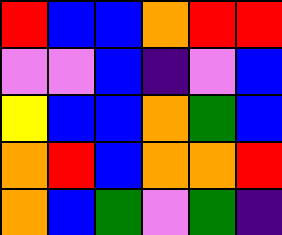[["red", "blue", "blue", "orange", "red", "red"], ["violet", "violet", "blue", "indigo", "violet", "blue"], ["yellow", "blue", "blue", "orange", "green", "blue"], ["orange", "red", "blue", "orange", "orange", "red"], ["orange", "blue", "green", "violet", "green", "indigo"]]